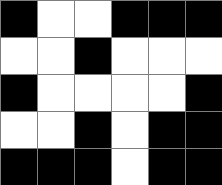[["black", "white", "white", "black", "black", "black"], ["white", "white", "black", "white", "white", "white"], ["black", "white", "white", "white", "white", "black"], ["white", "white", "black", "white", "black", "black"], ["black", "black", "black", "white", "black", "black"]]